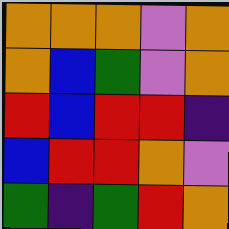[["orange", "orange", "orange", "violet", "orange"], ["orange", "blue", "green", "violet", "orange"], ["red", "blue", "red", "red", "indigo"], ["blue", "red", "red", "orange", "violet"], ["green", "indigo", "green", "red", "orange"]]